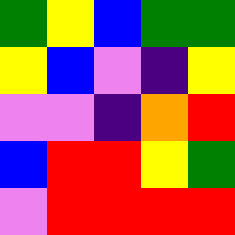[["green", "yellow", "blue", "green", "green"], ["yellow", "blue", "violet", "indigo", "yellow"], ["violet", "violet", "indigo", "orange", "red"], ["blue", "red", "red", "yellow", "green"], ["violet", "red", "red", "red", "red"]]